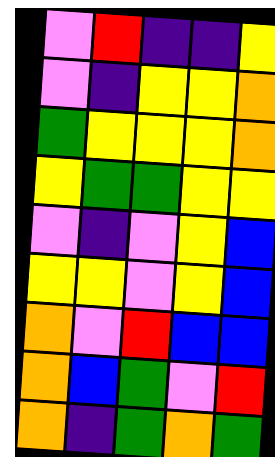[["violet", "red", "indigo", "indigo", "yellow"], ["violet", "indigo", "yellow", "yellow", "orange"], ["green", "yellow", "yellow", "yellow", "orange"], ["yellow", "green", "green", "yellow", "yellow"], ["violet", "indigo", "violet", "yellow", "blue"], ["yellow", "yellow", "violet", "yellow", "blue"], ["orange", "violet", "red", "blue", "blue"], ["orange", "blue", "green", "violet", "red"], ["orange", "indigo", "green", "orange", "green"]]